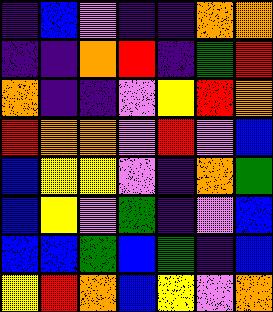[["indigo", "blue", "violet", "indigo", "indigo", "orange", "orange"], ["indigo", "indigo", "orange", "red", "indigo", "green", "red"], ["orange", "indigo", "indigo", "violet", "yellow", "red", "orange"], ["red", "orange", "orange", "violet", "red", "violet", "blue"], ["blue", "yellow", "yellow", "violet", "indigo", "orange", "green"], ["blue", "yellow", "violet", "green", "indigo", "violet", "blue"], ["blue", "blue", "green", "blue", "green", "indigo", "blue"], ["yellow", "red", "orange", "blue", "yellow", "violet", "orange"]]